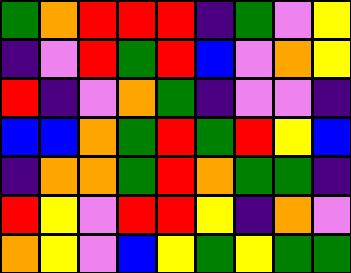[["green", "orange", "red", "red", "red", "indigo", "green", "violet", "yellow"], ["indigo", "violet", "red", "green", "red", "blue", "violet", "orange", "yellow"], ["red", "indigo", "violet", "orange", "green", "indigo", "violet", "violet", "indigo"], ["blue", "blue", "orange", "green", "red", "green", "red", "yellow", "blue"], ["indigo", "orange", "orange", "green", "red", "orange", "green", "green", "indigo"], ["red", "yellow", "violet", "red", "red", "yellow", "indigo", "orange", "violet"], ["orange", "yellow", "violet", "blue", "yellow", "green", "yellow", "green", "green"]]